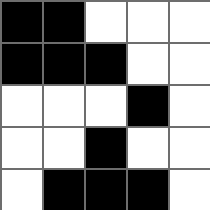[["black", "black", "white", "white", "white"], ["black", "black", "black", "white", "white"], ["white", "white", "white", "black", "white"], ["white", "white", "black", "white", "white"], ["white", "black", "black", "black", "white"]]